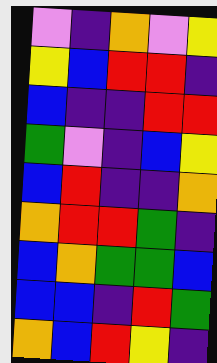[["violet", "indigo", "orange", "violet", "yellow"], ["yellow", "blue", "red", "red", "indigo"], ["blue", "indigo", "indigo", "red", "red"], ["green", "violet", "indigo", "blue", "yellow"], ["blue", "red", "indigo", "indigo", "orange"], ["orange", "red", "red", "green", "indigo"], ["blue", "orange", "green", "green", "blue"], ["blue", "blue", "indigo", "red", "green"], ["orange", "blue", "red", "yellow", "indigo"]]